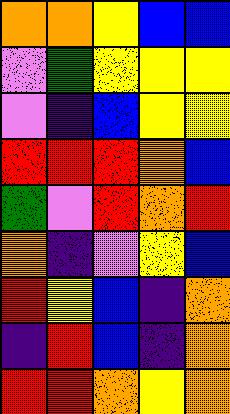[["orange", "orange", "yellow", "blue", "blue"], ["violet", "green", "yellow", "yellow", "yellow"], ["violet", "indigo", "blue", "yellow", "yellow"], ["red", "red", "red", "orange", "blue"], ["green", "violet", "red", "orange", "red"], ["orange", "indigo", "violet", "yellow", "blue"], ["red", "yellow", "blue", "indigo", "orange"], ["indigo", "red", "blue", "indigo", "orange"], ["red", "red", "orange", "yellow", "orange"]]